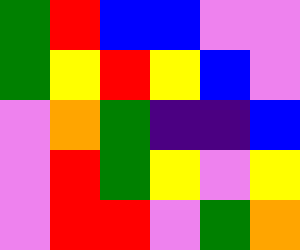[["green", "red", "blue", "blue", "violet", "violet"], ["green", "yellow", "red", "yellow", "blue", "violet"], ["violet", "orange", "green", "indigo", "indigo", "blue"], ["violet", "red", "green", "yellow", "violet", "yellow"], ["violet", "red", "red", "violet", "green", "orange"]]